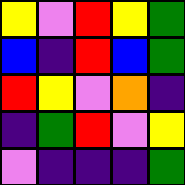[["yellow", "violet", "red", "yellow", "green"], ["blue", "indigo", "red", "blue", "green"], ["red", "yellow", "violet", "orange", "indigo"], ["indigo", "green", "red", "violet", "yellow"], ["violet", "indigo", "indigo", "indigo", "green"]]